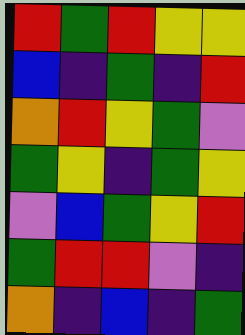[["red", "green", "red", "yellow", "yellow"], ["blue", "indigo", "green", "indigo", "red"], ["orange", "red", "yellow", "green", "violet"], ["green", "yellow", "indigo", "green", "yellow"], ["violet", "blue", "green", "yellow", "red"], ["green", "red", "red", "violet", "indigo"], ["orange", "indigo", "blue", "indigo", "green"]]